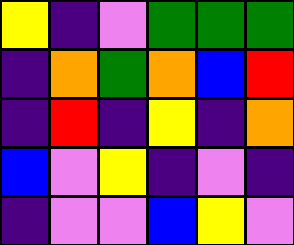[["yellow", "indigo", "violet", "green", "green", "green"], ["indigo", "orange", "green", "orange", "blue", "red"], ["indigo", "red", "indigo", "yellow", "indigo", "orange"], ["blue", "violet", "yellow", "indigo", "violet", "indigo"], ["indigo", "violet", "violet", "blue", "yellow", "violet"]]